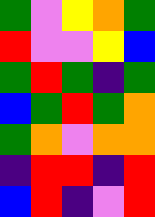[["green", "violet", "yellow", "orange", "green"], ["red", "violet", "violet", "yellow", "blue"], ["green", "red", "green", "indigo", "green"], ["blue", "green", "red", "green", "orange"], ["green", "orange", "violet", "orange", "orange"], ["indigo", "red", "red", "indigo", "red"], ["blue", "red", "indigo", "violet", "red"]]